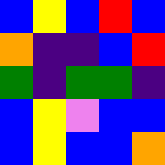[["blue", "yellow", "blue", "red", "blue"], ["orange", "indigo", "indigo", "blue", "red"], ["green", "indigo", "green", "green", "indigo"], ["blue", "yellow", "violet", "blue", "blue"], ["blue", "yellow", "blue", "blue", "orange"]]